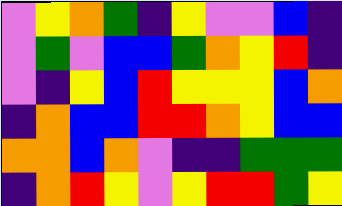[["violet", "yellow", "orange", "green", "indigo", "yellow", "violet", "violet", "blue", "indigo"], ["violet", "green", "violet", "blue", "blue", "green", "orange", "yellow", "red", "indigo"], ["violet", "indigo", "yellow", "blue", "red", "yellow", "yellow", "yellow", "blue", "orange"], ["indigo", "orange", "blue", "blue", "red", "red", "orange", "yellow", "blue", "blue"], ["orange", "orange", "blue", "orange", "violet", "indigo", "indigo", "green", "green", "green"], ["indigo", "orange", "red", "yellow", "violet", "yellow", "red", "red", "green", "yellow"]]